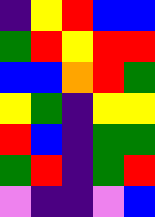[["indigo", "yellow", "red", "blue", "blue"], ["green", "red", "yellow", "red", "red"], ["blue", "blue", "orange", "red", "green"], ["yellow", "green", "indigo", "yellow", "yellow"], ["red", "blue", "indigo", "green", "green"], ["green", "red", "indigo", "green", "red"], ["violet", "indigo", "indigo", "violet", "blue"]]